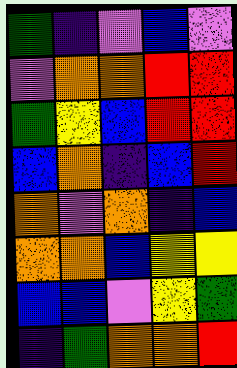[["green", "indigo", "violet", "blue", "violet"], ["violet", "orange", "orange", "red", "red"], ["green", "yellow", "blue", "red", "red"], ["blue", "orange", "indigo", "blue", "red"], ["orange", "violet", "orange", "indigo", "blue"], ["orange", "orange", "blue", "yellow", "yellow"], ["blue", "blue", "violet", "yellow", "green"], ["indigo", "green", "orange", "orange", "red"]]